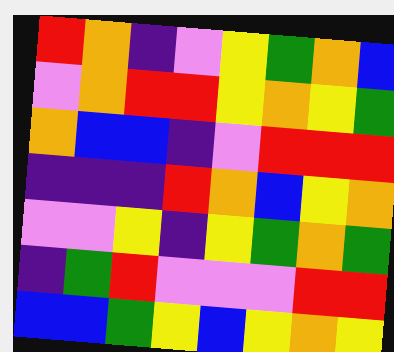[["red", "orange", "indigo", "violet", "yellow", "green", "orange", "blue"], ["violet", "orange", "red", "red", "yellow", "orange", "yellow", "green"], ["orange", "blue", "blue", "indigo", "violet", "red", "red", "red"], ["indigo", "indigo", "indigo", "red", "orange", "blue", "yellow", "orange"], ["violet", "violet", "yellow", "indigo", "yellow", "green", "orange", "green"], ["indigo", "green", "red", "violet", "violet", "violet", "red", "red"], ["blue", "blue", "green", "yellow", "blue", "yellow", "orange", "yellow"]]